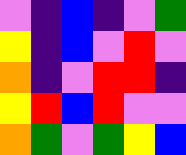[["violet", "indigo", "blue", "indigo", "violet", "green"], ["yellow", "indigo", "blue", "violet", "red", "violet"], ["orange", "indigo", "violet", "red", "red", "indigo"], ["yellow", "red", "blue", "red", "violet", "violet"], ["orange", "green", "violet", "green", "yellow", "blue"]]